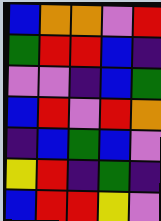[["blue", "orange", "orange", "violet", "red"], ["green", "red", "red", "blue", "indigo"], ["violet", "violet", "indigo", "blue", "green"], ["blue", "red", "violet", "red", "orange"], ["indigo", "blue", "green", "blue", "violet"], ["yellow", "red", "indigo", "green", "indigo"], ["blue", "red", "red", "yellow", "violet"]]